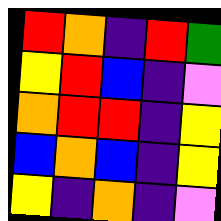[["red", "orange", "indigo", "red", "green"], ["yellow", "red", "blue", "indigo", "violet"], ["orange", "red", "red", "indigo", "yellow"], ["blue", "orange", "blue", "indigo", "yellow"], ["yellow", "indigo", "orange", "indigo", "violet"]]